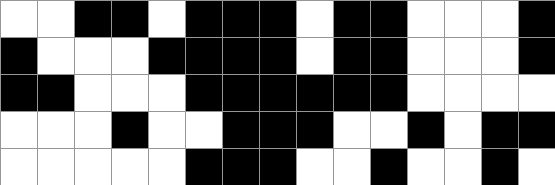[["white", "white", "black", "black", "white", "black", "black", "black", "white", "black", "black", "white", "white", "white", "black"], ["black", "white", "white", "white", "black", "black", "black", "black", "white", "black", "black", "white", "white", "white", "black"], ["black", "black", "white", "white", "white", "black", "black", "black", "black", "black", "black", "white", "white", "white", "white"], ["white", "white", "white", "black", "white", "white", "black", "black", "black", "white", "white", "black", "white", "black", "black"], ["white", "white", "white", "white", "white", "black", "black", "black", "white", "white", "black", "white", "white", "black", "white"]]